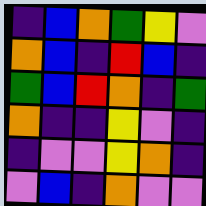[["indigo", "blue", "orange", "green", "yellow", "violet"], ["orange", "blue", "indigo", "red", "blue", "indigo"], ["green", "blue", "red", "orange", "indigo", "green"], ["orange", "indigo", "indigo", "yellow", "violet", "indigo"], ["indigo", "violet", "violet", "yellow", "orange", "indigo"], ["violet", "blue", "indigo", "orange", "violet", "violet"]]